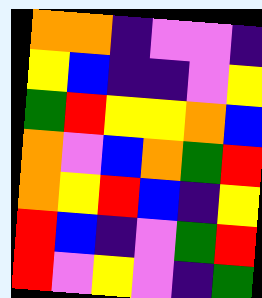[["orange", "orange", "indigo", "violet", "violet", "indigo"], ["yellow", "blue", "indigo", "indigo", "violet", "yellow"], ["green", "red", "yellow", "yellow", "orange", "blue"], ["orange", "violet", "blue", "orange", "green", "red"], ["orange", "yellow", "red", "blue", "indigo", "yellow"], ["red", "blue", "indigo", "violet", "green", "red"], ["red", "violet", "yellow", "violet", "indigo", "green"]]